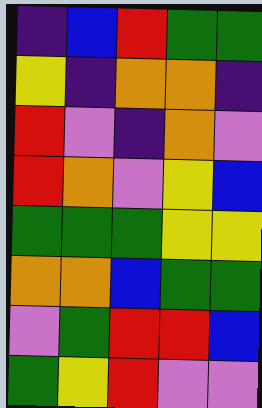[["indigo", "blue", "red", "green", "green"], ["yellow", "indigo", "orange", "orange", "indigo"], ["red", "violet", "indigo", "orange", "violet"], ["red", "orange", "violet", "yellow", "blue"], ["green", "green", "green", "yellow", "yellow"], ["orange", "orange", "blue", "green", "green"], ["violet", "green", "red", "red", "blue"], ["green", "yellow", "red", "violet", "violet"]]